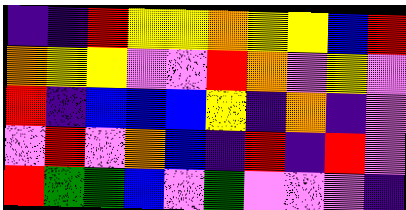[["indigo", "indigo", "red", "yellow", "yellow", "orange", "yellow", "yellow", "blue", "red"], ["orange", "yellow", "yellow", "violet", "violet", "red", "orange", "violet", "yellow", "violet"], ["red", "indigo", "blue", "blue", "blue", "yellow", "indigo", "orange", "indigo", "violet"], ["violet", "red", "violet", "orange", "blue", "indigo", "red", "indigo", "red", "violet"], ["red", "green", "green", "blue", "violet", "green", "violet", "violet", "violet", "indigo"]]